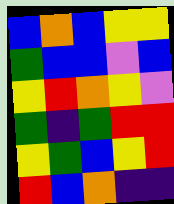[["blue", "orange", "blue", "yellow", "yellow"], ["green", "blue", "blue", "violet", "blue"], ["yellow", "red", "orange", "yellow", "violet"], ["green", "indigo", "green", "red", "red"], ["yellow", "green", "blue", "yellow", "red"], ["red", "blue", "orange", "indigo", "indigo"]]